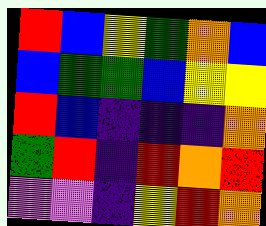[["red", "blue", "yellow", "green", "orange", "blue"], ["blue", "green", "green", "blue", "yellow", "yellow"], ["red", "blue", "indigo", "indigo", "indigo", "orange"], ["green", "red", "indigo", "red", "orange", "red"], ["violet", "violet", "indigo", "yellow", "red", "orange"]]